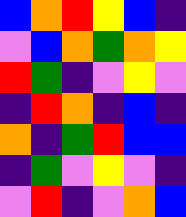[["blue", "orange", "red", "yellow", "blue", "indigo"], ["violet", "blue", "orange", "green", "orange", "yellow"], ["red", "green", "indigo", "violet", "yellow", "violet"], ["indigo", "red", "orange", "indigo", "blue", "indigo"], ["orange", "indigo", "green", "red", "blue", "blue"], ["indigo", "green", "violet", "yellow", "violet", "indigo"], ["violet", "red", "indigo", "violet", "orange", "blue"]]